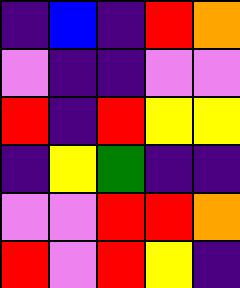[["indigo", "blue", "indigo", "red", "orange"], ["violet", "indigo", "indigo", "violet", "violet"], ["red", "indigo", "red", "yellow", "yellow"], ["indigo", "yellow", "green", "indigo", "indigo"], ["violet", "violet", "red", "red", "orange"], ["red", "violet", "red", "yellow", "indigo"]]